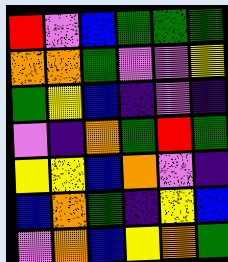[["red", "violet", "blue", "green", "green", "green"], ["orange", "orange", "green", "violet", "violet", "yellow"], ["green", "yellow", "blue", "indigo", "violet", "indigo"], ["violet", "indigo", "orange", "green", "red", "green"], ["yellow", "yellow", "blue", "orange", "violet", "indigo"], ["blue", "orange", "green", "indigo", "yellow", "blue"], ["violet", "orange", "blue", "yellow", "orange", "green"]]